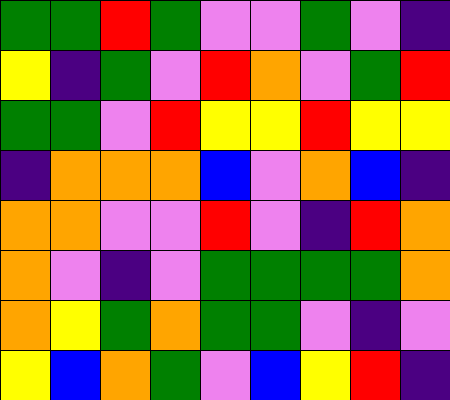[["green", "green", "red", "green", "violet", "violet", "green", "violet", "indigo"], ["yellow", "indigo", "green", "violet", "red", "orange", "violet", "green", "red"], ["green", "green", "violet", "red", "yellow", "yellow", "red", "yellow", "yellow"], ["indigo", "orange", "orange", "orange", "blue", "violet", "orange", "blue", "indigo"], ["orange", "orange", "violet", "violet", "red", "violet", "indigo", "red", "orange"], ["orange", "violet", "indigo", "violet", "green", "green", "green", "green", "orange"], ["orange", "yellow", "green", "orange", "green", "green", "violet", "indigo", "violet"], ["yellow", "blue", "orange", "green", "violet", "blue", "yellow", "red", "indigo"]]